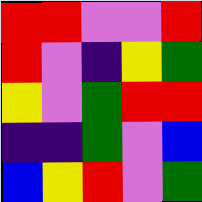[["red", "red", "violet", "violet", "red"], ["red", "violet", "indigo", "yellow", "green"], ["yellow", "violet", "green", "red", "red"], ["indigo", "indigo", "green", "violet", "blue"], ["blue", "yellow", "red", "violet", "green"]]